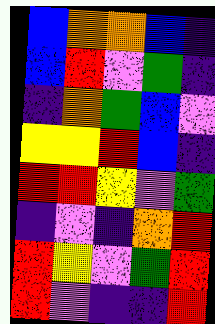[["blue", "orange", "orange", "blue", "indigo"], ["blue", "red", "violet", "green", "indigo"], ["indigo", "orange", "green", "blue", "violet"], ["yellow", "yellow", "red", "blue", "indigo"], ["red", "red", "yellow", "violet", "green"], ["indigo", "violet", "indigo", "orange", "red"], ["red", "yellow", "violet", "green", "red"], ["red", "violet", "indigo", "indigo", "red"]]